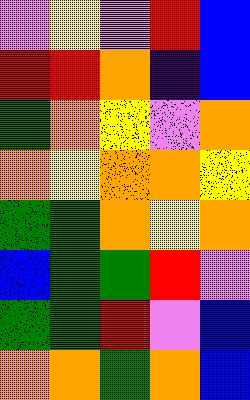[["violet", "yellow", "violet", "red", "blue"], ["red", "red", "orange", "indigo", "blue"], ["green", "orange", "yellow", "violet", "orange"], ["orange", "yellow", "orange", "orange", "yellow"], ["green", "green", "orange", "yellow", "orange"], ["blue", "green", "green", "red", "violet"], ["green", "green", "red", "violet", "blue"], ["orange", "orange", "green", "orange", "blue"]]